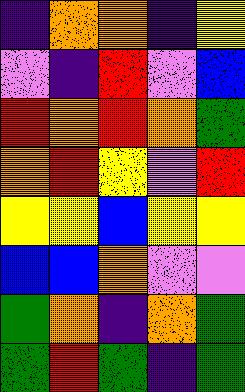[["indigo", "orange", "orange", "indigo", "yellow"], ["violet", "indigo", "red", "violet", "blue"], ["red", "orange", "red", "orange", "green"], ["orange", "red", "yellow", "violet", "red"], ["yellow", "yellow", "blue", "yellow", "yellow"], ["blue", "blue", "orange", "violet", "violet"], ["green", "orange", "indigo", "orange", "green"], ["green", "red", "green", "indigo", "green"]]